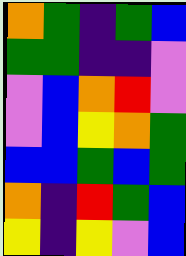[["orange", "green", "indigo", "green", "blue"], ["green", "green", "indigo", "indigo", "violet"], ["violet", "blue", "orange", "red", "violet"], ["violet", "blue", "yellow", "orange", "green"], ["blue", "blue", "green", "blue", "green"], ["orange", "indigo", "red", "green", "blue"], ["yellow", "indigo", "yellow", "violet", "blue"]]